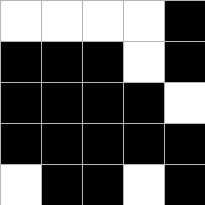[["white", "white", "white", "white", "black"], ["black", "black", "black", "white", "black"], ["black", "black", "black", "black", "white"], ["black", "black", "black", "black", "black"], ["white", "black", "black", "white", "black"]]